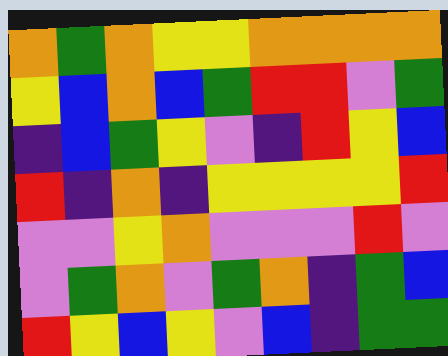[["orange", "green", "orange", "yellow", "yellow", "orange", "orange", "orange", "orange"], ["yellow", "blue", "orange", "blue", "green", "red", "red", "violet", "green"], ["indigo", "blue", "green", "yellow", "violet", "indigo", "red", "yellow", "blue"], ["red", "indigo", "orange", "indigo", "yellow", "yellow", "yellow", "yellow", "red"], ["violet", "violet", "yellow", "orange", "violet", "violet", "violet", "red", "violet"], ["violet", "green", "orange", "violet", "green", "orange", "indigo", "green", "blue"], ["red", "yellow", "blue", "yellow", "violet", "blue", "indigo", "green", "green"]]